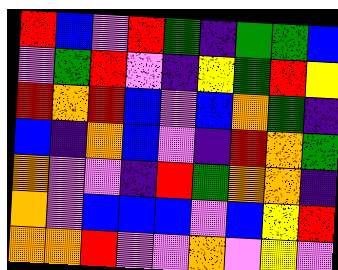[["red", "blue", "violet", "red", "green", "indigo", "green", "green", "blue"], ["violet", "green", "red", "violet", "indigo", "yellow", "green", "red", "yellow"], ["red", "orange", "red", "blue", "violet", "blue", "orange", "green", "indigo"], ["blue", "indigo", "orange", "blue", "violet", "indigo", "red", "orange", "green"], ["orange", "violet", "violet", "indigo", "red", "green", "orange", "orange", "indigo"], ["orange", "violet", "blue", "blue", "blue", "violet", "blue", "yellow", "red"], ["orange", "orange", "red", "violet", "violet", "orange", "violet", "yellow", "violet"]]